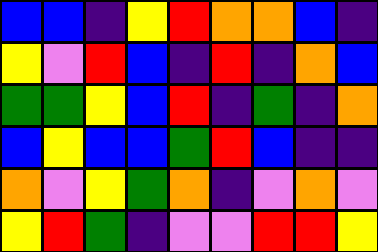[["blue", "blue", "indigo", "yellow", "red", "orange", "orange", "blue", "indigo"], ["yellow", "violet", "red", "blue", "indigo", "red", "indigo", "orange", "blue"], ["green", "green", "yellow", "blue", "red", "indigo", "green", "indigo", "orange"], ["blue", "yellow", "blue", "blue", "green", "red", "blue", "indigo", "indigo"], ["orange", "violet", "yellow", "green", "orange", "indigo", "violet", "orange", "violet"], ["yellow", "red", "green", "indigo", "violet", "violet", "red", "red", "yellow"]]